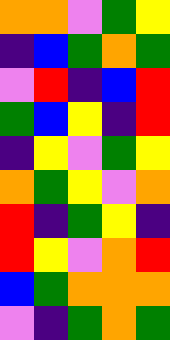[["orange", "orange", "violet", "green", "yellow"], ["indigo", "blue", "green", "orange", "green"], ["violet", "red", "indigo", "blue", "red"], ["green", "blue", "yellow", "indigo", "red"], ["indigo", "yellow", "violet", "green", "yellow"], ["orange", "green", "yellow", "violet", "orange"], ["red", "indigo", "green", "yellow", "indigo"], ["red", "yellow", "violet", "orange", "red"], ["blue", "green", "orange", "orange", "orange"], ["violet", "indigo", "green", "orange", "green"]]